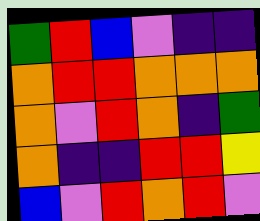[["green", "red", "blue", "violet", "indigo", "indigo"], ["orange", "red", "red", "orange", "orange", "orange"], ["orange", "violet", "red", "orange", "indigo", "green"], ["orange", "indigo", "indigo", "red", "red", "yellow"], ["blue", "violet", "red", "orange", "red", "violet"]]